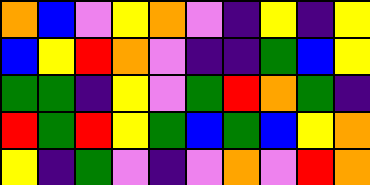[["orange", "blue", "violet", "yellow", "orange", "violet", "indigo", "yellow", "indigo", "yellow"], ["blue", "yellow", "red", "orange", "violet", "indigo", "indigo", "green", "blue", "yellow"], ["green", "green", "indigo", "yellow", "violet", "green", "red", "orange", "green", "indigo"], ["red", "green", "red", "yellow", "green", "blue", "green", "blue", "yellow", "orange"], ["yellow", "indigo", "green", "violet", "indigo", "violet", "orange", "violet", "red", "orange"]]